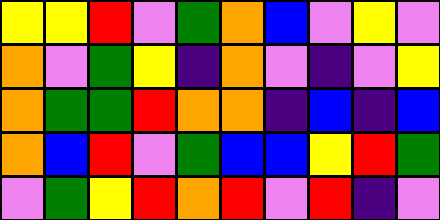[["yellow", "yellow", "red", "violet", "green", "orange", "blue", "violet", "yellow", "violet"], ["orange", "violet", "green", "yellow", "indigo", "orange", "violet", "indigo", "violet", "yellow"], ["orange", "green", "green", "red", "orange", "orange", "indigo", "blue", "indigo", "blue"], ["orange", "blue", "red", "violet", "green", "blue", "blue", "yellow", "red", "green"], ["violet", "green", "yellow", "red", "orange", "red", "violet", "red", "indigo", "violet"]]